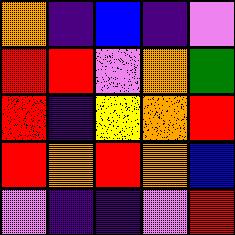[["orange", "indigo", "blue", "indigo", "violet"], ["red", "red", "violet", "orange", "green"], ["red", "indigo", "yellow", "orange", "red"], ["red", "orange", "red", "orange", "blue"], ["violet", "indigo", "indigo", "violet", "red"]]